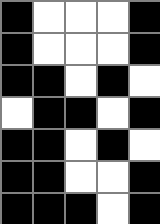[["black", "white", "white", "white", "black"], ["black", "white", "white", "white", "black"], ["black", "black", "white", "black", "white"], ["white", "black", "black", "white", "black"], ["black", "black", "white", "black", "white"], ["black", "black", "white", "white", "black"], ["black", "black", "black", "white", "black"]]